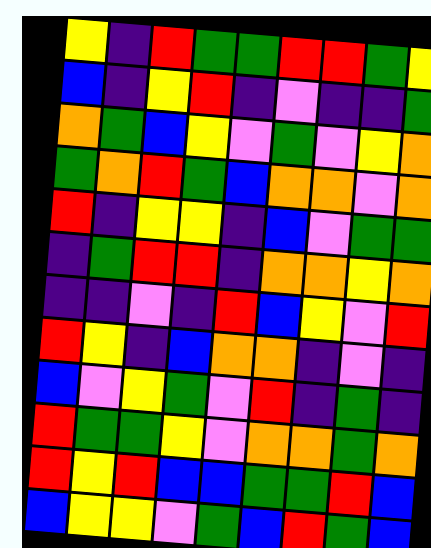[["yellow", "indigo", "red", "green", "green", "red", "red", "green", "yellow"], ["blue", "indigo", "yellow", "red", "indigo", "violet", "indigo", "indigo", "green"], ["orange", "green", "blue", "yellow", "violet", "green", "violet", "yellow", "orange"], ["green", "orange", "red", "green", "blue", "orange", "orange", "violet", "orange"], ["red", "indigo", "yellow", "yellow", "indigo", "blue", "violet", "green", "green"], ["indigo", "green", "red", "red", "indigo", "orange", "orange", "yellow", "orange"], ["indigo", "indigo", "violet", "indigo", "red", "blue", "yellow", "violet", "red"], ["red", "yellow", "indigo", "blue", "orange", "orange", "indigo", "violet", "indigo"], ["blue", "violet", "yellow", "green", "violet", "red", "indigo", "green", "indigo"], ["red", "green", "green", "yellow", "violet", "orange", "orange", "green", "orange"], ["red", "yellow", "red", "blue", "blue", "green", "green", "red", "blue"], ["blue", "yellow", "yellow", "violet", "green", "blue", "red", "green", "blue"]]